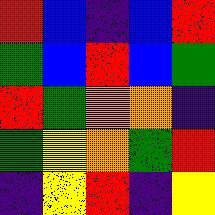[["red", "blue", "indigo", "blue", "red"], ["green", "blue", "red", "blue", "green"], ["red", "green", "orange", "orange", "indigo"], ["green", "yellow", "orange", "green", "red"], ["indigo", "yellow", "red", "indigo", "yellow"]]